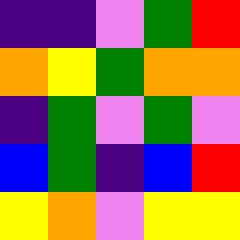[["indigo", "indigo", "violet", "green", "red"], ["orange", "yellow", "green", "orange", "orange"], ["indigo", "green", "violet", "green", "violet"], ["blue", "green", "indigo", "blue", "red"], ["yellow", "orange", "violet", "yellow", "yellow"]]